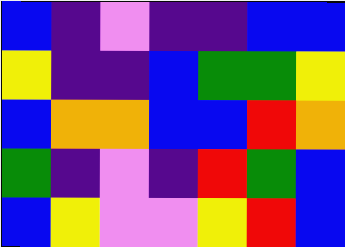[["blue", "indigo", "violet", "indigo", "indigo", "blue", "blue"], ["yellow", "indigo", "indigo", "blue", "green", "green", "yellow"], ["blue", "orange", "orange", "blue", "blue", "red", "orange"], ["green", "indigo", "violet", "indigo", "red", "green", "blue"], ["blue", "yellow", "violet", "violet", "yellow", "red", "blue"]]